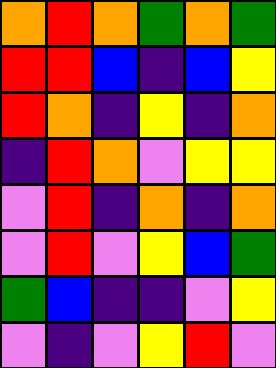[["orange", "red", "orange", "green", "orange", "green"], ["red", "red", "blue", "indigo", "blue", "yellow"], ["red", "orange", "indigo", "yellow", "indigo", "orange"], ["indigo", "red", "orange", "violet", "yellow", "yellow"], ["violet", "red", "indigo", "orange", "indigo", "orange"], ["violet", "red", "violet", "yellow", "blue", "green"], ["green", "blue", "indigo", "indigo", "violet", "yellow"], ["violet", "indigo", "violet", "yellow", "red", "violet"]]